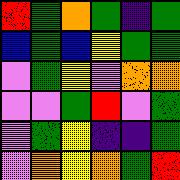[["red", "green", "orange", "green", "indigo", "green"], ["blue", "green", "blue", "yellow", "green", "green"], ["violet", "green", "yellow", "violet", "orange", "orange"], ["violet", "violet", "green", "red", "violet", "green"], ["violet", "green", "yellow", "indigo", "indigo", "green"], ["violet", "orange", "yellow", "orange", "green", "red"]]